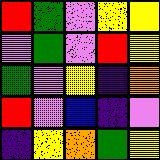[["red", "green", "violet", "yellow", "yellow"], ["violet", "green", "violet", "red", "yellow"], ["green", "violet", "yellow", "indigo", "orange"], ["red", "violet", "blue", "indigo", "violet"], ["indigo", "yellow", "orange", "green", "yellow"]]